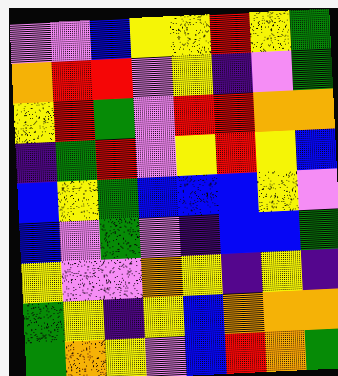[["violet", "violet", "blue", "yellow", "yellow", "red", "yellow", "green"], ["orange", "red", "red", "violet", "yellow", "indigo", "violet", "green"], ["yellow", "red", "green", "violet", "red", "red", "orange", "orange"], ["indigo", "green", "red", "violet", "yellow", "red", "yellow", "blue"], ["blue", "yellow", "green", "blue", "blue", "blue", "yellow", "violet"], ["blue", "violet", "green", "violet", "indigo", "blue", "blue", "green"], ["yellow", "violet", "violet", "orange", "yellow", "indigo", "yellow", "indigo"], ["green", "yellow", "indigo", "yellow", "blue", "orange", "orange", "orange"], ["green", "orange", "yellow", "violet", "blue", "red", "orange", "green"]]